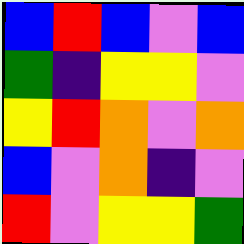[["blue", "red", "blue", "violet", "blue"], ["green", "indigo", "yellow", "yellow", "violet"], ["yellow", "red", "orange", "violet", "orange"], ["blue", "violet", "orange", "indigo", "violet"], ["red", "violet", "yellow", "yellow", "green"]]